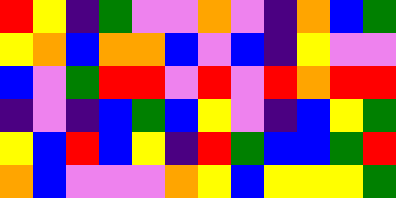[["red", "yellow", "indigo", "green", "violet", "violet", "orange", "violet", "indigo", "orange", "blue", "green"], ["yellow", "orange", "blue", "orange", "orange", "blue", "violet", "blue", "indigo", "yellow", "violet", "violet"], ["blue", "violet", "green", "red", "red", "violet", "red", "violet", "red", "orange", "red", "red"], ["indigo", "violet", "indigo", "blue", "green", "blue", "yellow", "violet", "indigo", "blue", "yellow", "green"], ["yellow", "blue", "red", "blue", "yellow", "indigo", "red", "green", "blue", "blue", "green", "red"], ["orange", "blue", "violet", "violet", "violet", "orange", "yellow", "blue", "yellow", "yellow", "yellow", "green"]]